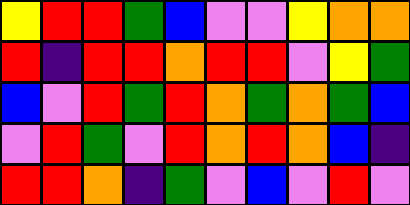[["yellow", "red", "red", "green", "blue", "violet", "violet", "yellow", "orange", "orange"], ["red", "indigo", "red", "red", "orange", "red", "red", "violet", "yellow", "green"], ["blue", "violet", "red", "green", "red", "orange", "green", "orange", "green", "blue"], ["violet", "red", "green", "violet", "red", "orange", "red", "orange", "blue", "indigo"], ["red", "red", "orange", "indigo", "green", "violet", "blue", "violet", "red", "violet"]]